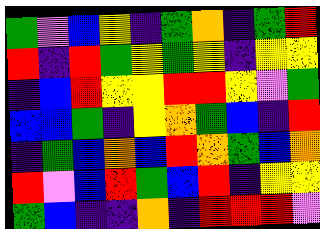[["green", "violet", "blue", "yellow", "indigo", "green", "orange", "indigo", "green", "red"], ["red", "indigo", "red", "green", "yellow", "green", "yellow", "indigo", "yellow", "yellow"], ["indigo", "blue", "red", "yellow", "yellow", "red", "red", "yellow", "violet", "green"], ["blue", "blue", "green", "indigo", "yellow", "orange", "green", "blue", "indigo", "red"], ["indigo", "green", "blue", "orange", "blue", "red", "orange", "green", "blue", "orange"], ["red", "violet", "blue", "red", "green", "blue", "red", "indigo", "yellow", "yellow"], ["green", "blue", "indigo", "indigo", "orange", "indigo", "red", "red", "red", "violet"]]